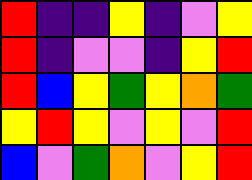[["red", "indigo", "indigo", "yellow", "indigo", "violet", "yellow"], ["red", "indigo", "violet", "violet", "indigo", "yellow", "red"], ["red", "blue", "yellow", "green", "yellow", "orange", "green"], ["yellow", "red", "yellow", "violet", "yellow", "violet", "red"], ["blue", "violet", "green", "orange", "violet", "yellow", "red"]]